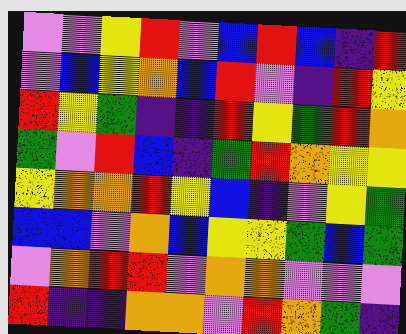[["violet", "violet", "yellow", "red", "violet", "blue", "red", "blue", "indigo", "red"], ["violet", "blue", "yellow", "orange", "blue", "red", "violet", "indigo", "red", "yellow"], ["red", "yellow", "green", "indigo", "indigo", "red", "yellow", "green", "red", "orange"], ["green", "violet", "red", "blue", "indigo", "green", "red", "orange", "yellow", "yellow"], ["yellow", "orange", "orange", "red", "yellow", "blue", "indigo", "violet", "yellow", "green"], ["blue", "blue", "violet", "orange", "blue", "yellow", "yellow", "green", "blue", "green"], ["violet", "orange", "red", "red", "violet", "orange", "orange", "violet", "violet", "violet"], ["red", "indigo", "indigo", "orange", "orange", "violet", "red", "orange", "green", "indigo"]]